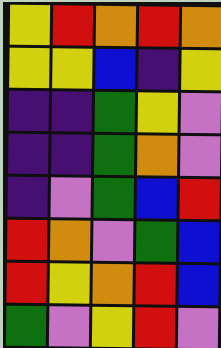[["yellow", "red", "orange", "red", "orange"], ["yellow", "yellow", "blue", "indigo", "yellow"], ["indigo", "indigo", "green", "yellow", "violet"], ["indigo", "indigo", "green", "orange", "violet"], ["indigo", "violet", "green", "blue", "red"], ["red", "orange", "violet", "green", "blue"], ["red", "yellow", "orange", "red", "blue"], ["green", "violet", "yellow", "red", "violet"]]